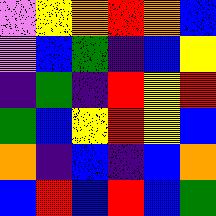[["violet", "yellow", "orange", "red", "orange", "blue"], ["violet", "blue", "green", "indigo", "blue", "yellow"], ["indigo", "green", "indigo", "red", "yellow", "red"], ["green", "blue", "yellow", "red", "yellow", "blue"], ["orange", "indigo", "blue", "indigo", "blue", "orange"], ["blue", "red", "blue", "red", "blue", "green"]]